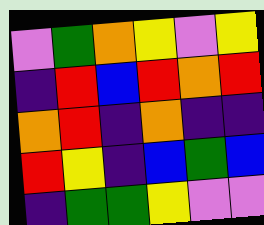[["violet", "green", "orange", "yellow", "violet", "yellow"], ["indigo", "red", "blue", "red", "orange", "red"], ["orange", "red", "indigo", "orange", "indigo", "indigo"], ["red", "yellow", "indigo", "blue", "green", "blue"], ["indigo", "green", "green", "yellow", "violet", "violet"]]